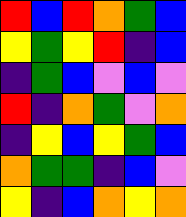[["red", "blue", "red", "orange", "green", "blue"], ["yellow", "green", "yellow", "red", "indigo", "blue"], ["indigo", "green", "blue", "violet", "blue", "violet"], ["red", "indigo", "orange", "green", "violet", "orange"], ["indigo", "yellow", "blue", "yellow", "green", "blue"], ["orange", "green", "green", "indigo", "blue", "violet"], ["yellow", "indigo", "blue", "orange", "yellow", "orange"]]